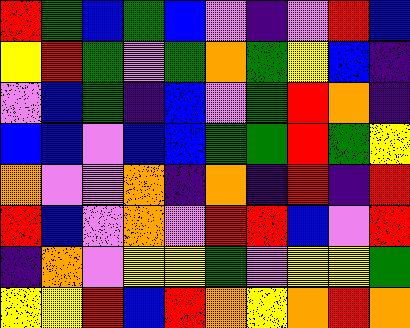[["red", "green", "blue", "green", "blue", "violet", "indigo", "violet", "red", "blue"], ["yellow", "red", "green", "violet", "green", "orange", "green", "yellow", "blue", "indigo"], ["violet", "blue", "green", "indigo", "blue", "violet", "green", "red", "orange", "indigo"], ["blue", "blue", "violet", "blue", "blue", "green", "green", "red", "green", "yellow"], ["orange", "violet", "violet", "orange", "indigo", "orange", "indigo", "red", "indigo", "red"], ["red", "blue", "violet", "orange", "violet", "red", "red", "blue", "violet", "red"], ["indigo", "orange", "violet", "yellow", "yellow", "green", "violet", "yellow", "yellow", "green"], ["yellow", "yellow", "red", "blue", "red", "orange", "yellow", "orange", "red", "orange"]]